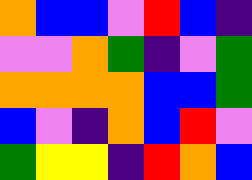[["orange", "blue", "blue", "violet", "red", "blue", "indigo"], ["violet", "violet", "orange", "green", "indigo", "violet", "green"], ["orange", "orange", "orange", "orange", "blue", "blue", "green"], ["blue", "violet", "indigo", "orange", "blue", "red", "violet"], ["green", "yellow", "yellow", "indigo", "red", "orange", "blue"]]